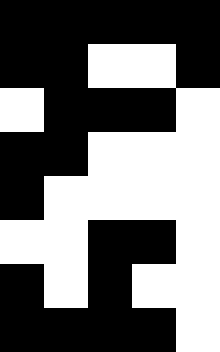[["black", "black", "black", "black", "black"], ["black", "black", "white", "white", "black"], ["white", "black", "black", "black", "white"], ["black", "black", "white", "white", "white"], ["black", "white", "white", "white", "white"], ["white", "white", "black", "black", "white"], ["black", "white", "black", "white", "white"], ["black", "black", "black", "black", "white"]]